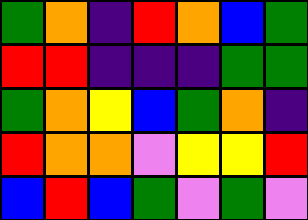[["green", "orange", "indigo", "red", "orange", "blue", "green"], ["red", "red", "indigo", "indigo", "indigo", "green", "green"], ["green", "orange", "yellow", "blue", "green", "orange", "indigo"], ["red", "orange", "orange", "violet", "yellow", "yellow", "red"], ["blue", "red", "blue", "green", "violet", "green", "violet"]]